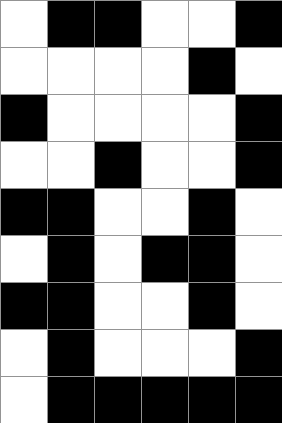[["white", "black", "black", "white", "white", "black"], ["white", "white", "white", "white", "black", "white"], ["black", "white", "white", "white", "white", "black"], ["white", "white", "black", "white", "white", "black"], ["black", "black", "white", "white", "black", "white"], ["white", "black", "white", "black", "black", "white"], ["black", "black", "white", "white", "black", "white"], ["white", "black", "white", "white", "white", "black"], ["white", "black", "black", "black", "black", "black"]]